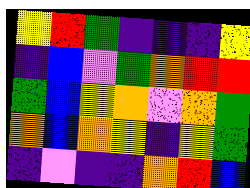[["yellow", "red", "green", "indigo", "indigo", "indigo", "yellow"], ["indigo", "blue", "violet", "green", "orange", "red", "red"], ["green", "blue", "yellow", "orange", "violet", "orange", "green"], ["orange", "blue", "orange", "yellow", "indigo", "yellow", "green"], ["indigo", "violet", "indigo", "indigo", "orange", "red", "blue"]]